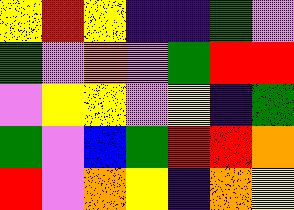[["yellow", "red", "yellow", "indigo", "indigo", "green", "violet"], ["green", "violet", "orange", "violet", "green", "red", "red"], ["violet", "yellow", "yellow", "violet", "yellow", "indigo", "green"], ["green", "violet", "blue", "green", "red", "red", "orange"], ["red", "violet", "orange", "yellow", "indigo", "orange", "yellow"]]